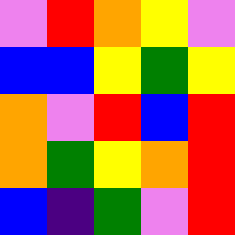[["violet", "red", "orange", "yellow", "violet"], ["blue", "blue", "yellow", "green", "yellow"], ["orange", "violet", "red", "blue", "red"], ["orange", "green", "yellow", "orange", "red"], ["blue", "indigo", "green", "violet", "red"]]